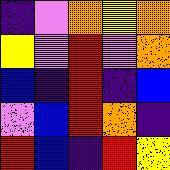[["indigo", "violet", "orange", "yellow", "orange"], ["yellow", "violet", "red", "violet", "orange"], ["blue", "indigo", "red", "indigo", "blue"], ["violet", "blue", "red", "orange", "indigo"], ["red", "blue", "indigo", "red", "yellow"]]